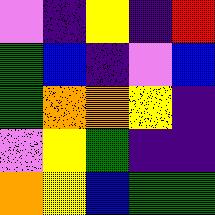[["violet", "indigo", "yellow", "indigo", "red"], ["green", "blue", "indigo", "violet", "blue"], ["green", "orange", "orange", "yellow", "indigo"], ["violet", "yellow", "green", "indigo", "indigo"], ["orange", "yellow", "blue", "green", "green"]]